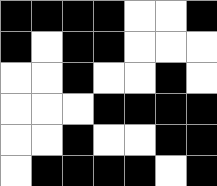[["black", "black", "black", "black", "white", "white", "black"], ["black", "white", "black", "black", "white", "white", "white"], ["white", "white", "black", "white", "white", "black", "white"], ["white", "white", "white", "black", "black", "black", "black"], ["white", "white", "black", "white", "white", "black", "black"], ["white", "black", "black", "black", "black", "white", "black"]]